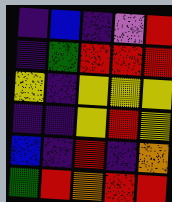[["indigo", "blue", "indigo", "violet", "red"], ["indigo", "green", "red", "red", "red"], ["yellow", "indigo", "yellow", "yellow", "yellow"], ["indigo", "indigo", "yellow", "red", "yellow"], ["blue", "indigo", "red", "indigo", "orange"], ["green", "red", "orange", "red", "red"]]